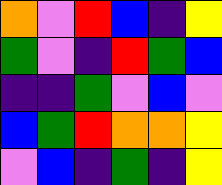[["orange", "violet", "red", "blue", "indigo", "yellow"], ["green", "violet", "indigo", "red", "green", "blue"], ["indigo", "indigo", "green", "violet", "blue", "violet"], ["blue", "green", "red", "orange", "orange", "yellow"], ["violet", "blue", "indigo", "green", "indigo", "yellow"]]